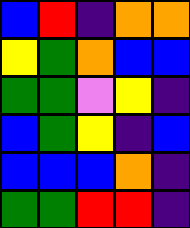[["blue", "red", "indigo", "orange", "orange"], ["yellow", "green", "orange", "blue", "blue"], ["green", "green", "violet", "yellow", "indigo"], ["blue", "green", "yellow", "indigo", "blue"], ["blue", "blue", "blue", "orange", "indigo"], ["green", "green", "red", "red", "indigo"]]